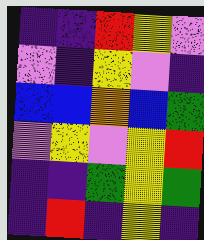[["indigo", "indigo", "red", "yellow", "violet"], ["violet", "indigo", "yellow", "violet", "indigo"], ["blue", "blue", "orange", "blue", "green"], ["violet", "yellow", "violet", "yellow", "red"], ["indigo", "indigo", "green", "yellow", "green"], ["indigo", "red", "indigo", "yellow", "indigo"]]